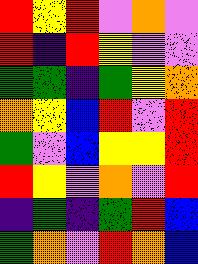[["red", "yellow", "red", "violet", "orange", "violet"], ["red", "indigo", "red", "yellow", "violet", "violet"], ["green", "green", "indigo", "green", "yellow", "orange"], ["orange", "yellow", "blue", "red", "violet", "red"], ["green", "violet", "blue", "yellow", "yellow", "red"], ["red", "yellow", "violet", "orange", "violet", "red"], ["indigo", "green", "indigo", "green", "red", "blue"], ["green", "orange", "violet", "red", "orange", "blue"]]